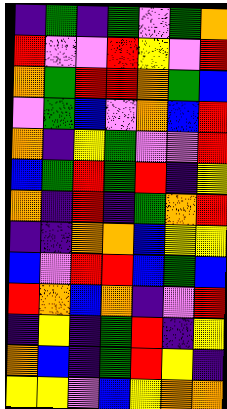[["indigo", "green", "indigo", "green", "violet", "green", "orange"], ["red", "violet", "violet", "red", "yellow", "violet", "red"], ["orange", "green", "red", "red", "orange", "green", "blue"], ["violet", "green", "blue", "violet", "orange", "blue", "red"], ["orange", "indigo", "yellow", "green", "violet", "violet", "red"], ["blue", "green", "red", "green", "red", "indigo", "yellow"], ["orange", "indigo", "red", "indigo", "green", "orange", "red"], ["indigo", "indigo", "orange", "orange", "blue", "yellow", "yellow"], ["blue", "violet", "red", "red", "blue", "green", "blue"], ["red", "orange", "blue", "orange", "indigo", "violet", "red"], ["indigo", "yellow", "indigo", "green", "red", "indigo", "yellow"], ["orange", "blue", "indigo", "green", "red", "yellow", "indigo"], ["yellow", "yellow", "violet", "blue", "yellow", "orange", "orange"]]